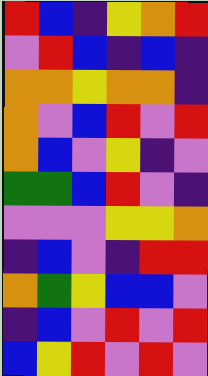[["red", "blue", "indigo", "yellow", "orange", "red"], ["violet", "red", "blue", "indigo", "blue", "indigo"], ["orange", "orange", "yellow", "orange", "orange", "indigo"], ["orange", "violet", "blue", "red", "violet", "red"], ["orange", "blue", "violet", "yellow", "indigo", "violet"], ["green", "green", "blue", "red", "violet", "indigo"], ["violet", "violet", "violet", "yellow", "yellow", "orange"], ["indigo", "blue", "violet", "indigo", "red", "red"], ["orange", "green", "yellow", "blue", "blue", "violet"], ["indigo", "blue", "violet", "red", "violet", "red"], ["blue", "yellow", "red", "violet", "red", "violet"]]